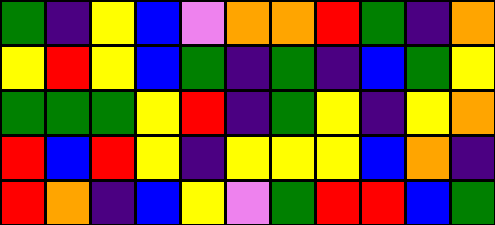[["green", "indigo", "yellow", "blue", "violet", "orange", "orange", "red", "green", "indigo", "orange"], ["yellow", "red", "yellow", "blue", "green", "indigo", "green", "indigo", "blue", "green", "yellow"], ["green", "green", "green", "yellow", "red", "indigo", "green", "yellow", "indigo", "yellow", "orange"], ["red", "blue", "red", "yellow", "indigo", "yellow", "yellow", "yellow", "blue", "orange", "indigo"], ["red", "orange", "indigo", "blue", "yellow", "violet", "green", "red", "red", "blue", "green"]]